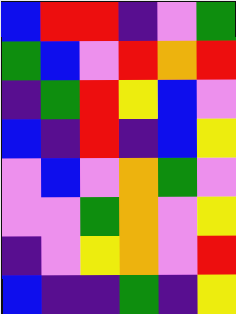[["blue", "red", "red", "indigo", "violet", "green"], ["green", "blue", "violet", "red", "orange", "red"], ["indigo", "green", "red", "yellow", "blue", "violet"], ["blue", "indigo", "red", "indigo", "blue", "yellow"], ["violet", "blue", "violet", "orange", "green", "violet"], ["violet", "violet", "green", "orange", "violet", "yellow"], ["indigo", "violet", "yellow", "orange", "violet", "red"], ["blue", "indigo", "indigo", "green", "indigo", "yellow"]]